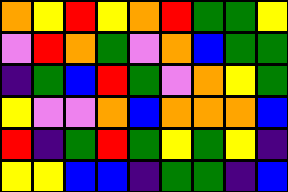[["orange", "yellow", "red", "yellow", "orange", "red", "green", "green", "yellow"], ["violet", "red", "orange", "green", "violet", "orange", "blue", "green", "green"], ["indigo", "green", "blue", "red", "green", "violet", "orange", "yellow", "green"], ["yellow", "violet", "violet", "orange", "blue", "orange", "orange", "orange", "blue"], ["red", "indigo", "green", "red", "green", "yellow", "green", "yellow", "indigo"], ["yellow", "yellow", "blue", "blue", "indigo", "green", "green", "indigo", "blue"]]